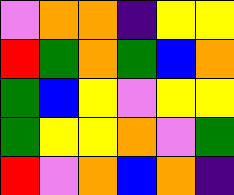[["violet", "orange", "orange", "indigo", "yellow", "yellow"], ["red", "green", "orange", "green", "blue", "orange"], ["green", "blue", "yellow", "violet", "yellow", "yellow"], ["green", "yellow", "yellow", "orange", "violet", "green"], ["red", "violet", "orange", "blue", "orange", "indigo"]]